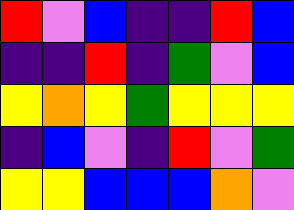[["red", "violet", "blue", "indigo", "indigo", "red", "blue"], ["indigo", "indigo", "red", "indigo", "green", "violet", "blue"], ["yellow", "orange", "yellow", "green", "yellow", "yellow", "yellow"], ["indigo", "blue", "violet", "indigo", "red", "violet", "green"], ["yellow", "yellow", "blue", "blue", "blue", "orange", "violet"]]